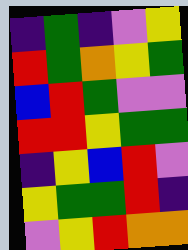[["indigo", "green", "indigo", "violet", "yellow"], ["red", "green", "orange", "yellow", "green"], ["blue", "red", "green", "violet", "violet"], ["red", "red", "yellow", "green", "green"], ["indigo", "yellow", "blue", "red", "violet"], ["yellow", "green", "green", "red", "indigo"], ["violet", "yellow", "red", "orange", "orange"]]